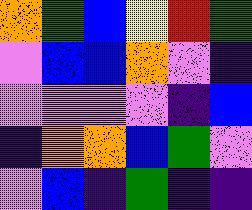[["orange", "green", "blue", "yellow", "red", "green"], ["violet", "blue", "blue", "orange", "violet", "indigo"], ["violet", "violet", "violet", "violet", "indigo", "blue"], ["indigo", "orange", "orange", "blue", "green", "violet"], ["violet", "blue", "indigo", "green", "indigo", "indigo"]]